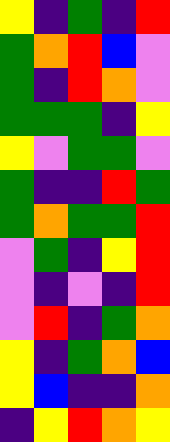[["yellow", "indigo", "green", "indigo", "red"], ["green", "orange", "red", "blue", "violet"], ["green", "indigo", "red", "orange", "violet"], ["green", "green", "green", "indigo", "yellow"], ["yellow", "violet", "green", "green", "violet"], ["green", "indigo", "indigo", "red", "green"], ["green", "orange", "green", "green", "red"], ["violet", "green", "indigo", "yellow", "red"], ["violet", "indigo", "violet", "indigo", "red"], ["violet", "red", "indigo", "green", "orange"], ["yellow", "indigo", "green", "orange", "blue"], ["yellow", "blue", "indigo", "indigo", "orange"], ["indigo", "yellow", "red", "orange", "yellow"]]